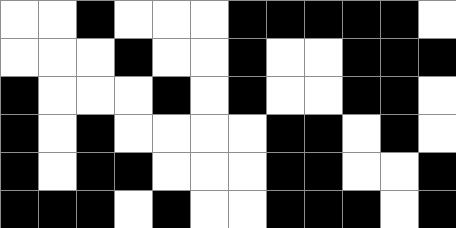[["white", "white", "black", "white", "white", "white", "black", "black", "black", "black", "black", "white"], ["white", "white", "white", "black", "white", "white", "black", "white", "white", "black", "black", "black"], ["black", "white", "white", "white", "black", "white", "black", "white", "white", "black", "black", "white"], ["black", "white", "black", "white", "white", "white", "white", "black", "black", "white", "black", "white"], ["black", "white", "black", "black", "white", "white", "white", "black", "black", "white", "white", "black"], ["black", "black", "black", "white", "black", "white", "white", "black", "black", "black", "white", "black"]]